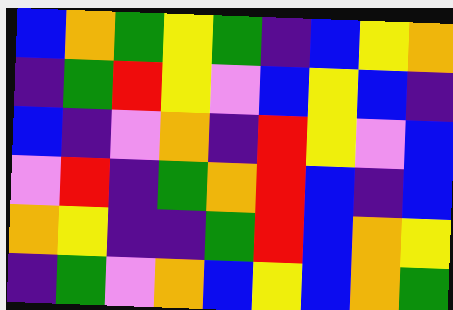[["blue", "orange", "green", "yellow", "green", "indigo", "blue", "yellow", "orange"], ["indigo", "green", "red", "yellow", "violet", "blue", "yellow", "blue", "indigo"], ["blue", "indigo", "violet", "orange", "indigo", "red", "yellow", "violet", "blue"], ["violet", "red", "indigo", "green", "orange", "red", "blue", "indigo", "blue"], ["orange", "yellow", "indigo", "indigo", "green", "red", "blue", "orange", "yellow"], ["indigo", "green", "violet", "orange", "blue", "yellow", "blue", "orange", "green"]]